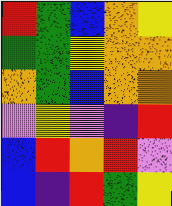[["red", "green", "blue", "orange", "yellow"], ["green", "green", "yellow", "orange", "orange"], ["orange", "green", "blue", "orange", "orange"], ["violet", "yellow", "violet", "indigo", "red"], ["blue", "red", "orange", "red", "violet"], ["blue", "indigo", "red", "green", "yellow"]]